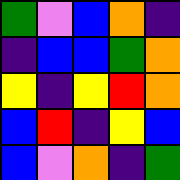[["green", "violet", "blue", "orange", "indigo"], ["indigo", "blue", "blue", "green", "orange"], ["yellow", "indigo", "yellow", "red", "orange"], ["blue", "red", "indigo", "yellow", "blue"], ["blue", "violet", "orange", "indigo", "green"]]